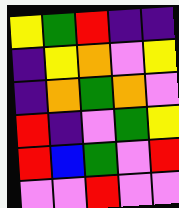[["yellow", "green", "red", "indigo", "indigo"], ["indigo", "yellow", "orange", "violet", "yellow"], ["indigo", "orange", "green", "orange", "violet"], ["red", "indigo", "violet", "green", "yellow"], ["red", "blue", "green", "violet", "red"], ["violet", "violet", "red", "violet", "violet"]]